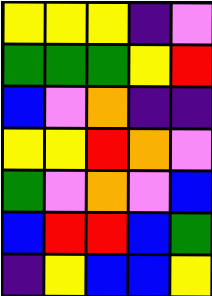[["yellow", "yellow", "yellow", "indigo", "violet"], ["green", "green", "green", "yellow", "red"], ["blue", "violet", "orange", "indigo", "indigo"], ["yellow", "yellow", "red", "orange", "violet"], ["green", "violet", "orange", "violet", "blue"], ["blue", "red", "red", "blue", "green"], ["indigo", "yellow", "blue", "blue", "yellow"]]